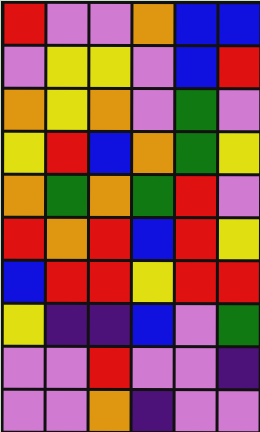[["red", "violet", "violet", "orange", "blue", "blue"], ["violet", "yellow", "yellow", "violet", "blue", "red"], ["orange", "yellow", "orange", "violet", "green", "violet"], ["yellow", "red", "blue", "orange", "green", "yellow"], ["orange", "green", "orange", "green", "red", "violet"], ["red", "orange", "red", "blue", "red", "yellow"], ["blue", "red", "red", "yellow", "red", "red"], ["yellow", "indigo", "indigo", "blue", "violet", "green"], ["violet", "violet", "red", "violet", "violet", "indigo"], ["violet", "violet", "orange", "indigo", "violet", "violet"]]